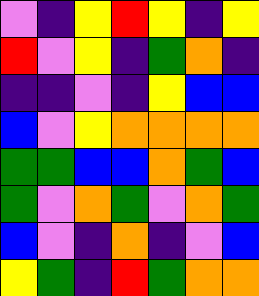[["violet", "indigo", "yellow", "red", "yellow", "indigo", "yellow"], ["red", "violet", "yellow", "indigo", "green", "orange", "indigo"], ["indigo", "indigo", "violet", "indigo", "yellow", "blue", "blue"], ["blue", "violet", "yellow", "orange", "orange", "orange", "orange"], ["green", "green", "blue", "blue", "orange", "green", "blue"], ["green", "violet", "orange", "green", "violet", "orange", "green"], ["blue", "violet", "indigo", "orange", "indigo", "violet", "blue"], ["yellow", "green", "indigo", "red", "green", "orange", "orange"]]